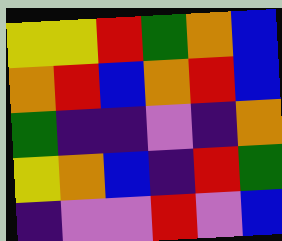[["yellow", "yellow", "red", "green", "orange", "blue"], ["orange", "red", "blue", "orange", "red", "blue"], ["green", "indigo", "indigo", "violet", "indigo", "orange"], ["yellow", "orange", "blue", "indigo", "red", "green"], ["indigo", "violet", "violet", "red", "violet", "blue"]]